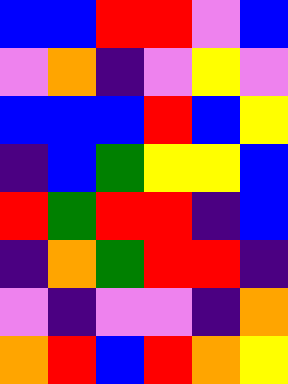[["blue", "blue", "red", "red", "violet", "blue"], ["violet", "orange", "indigo", "violet", "yellow", "violet"], ["blue", "blue", "blue", "red", "blue", "yellow"], ["indigo", "blue", "green", "yellow", "yellow", "blue"], ["red", "green", "red", "red", "indigo", "blue"], ["indigo", "orange", "green", "red", "red", "indigo"], ["violet", "indigo", "violet", "violet", "indigo", "orange"], ["orange", "red", "blue", "red", "orange", "yellow"]]